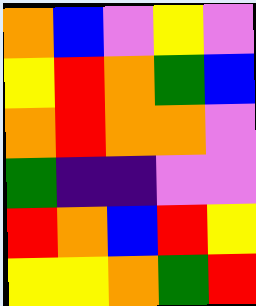[["orange", "blue", "violet", "yellow", "violet"], ["yellow", "red", "orange", "green", "blue"], ["orange", "red", "orange", "orange", "violet"], ["green", "indigo", "indigo", "violet", "violet"], ["red", "orange", "blue", "red", "yellow"], ["yellow", "yellow", "orange", "green", "red"]]